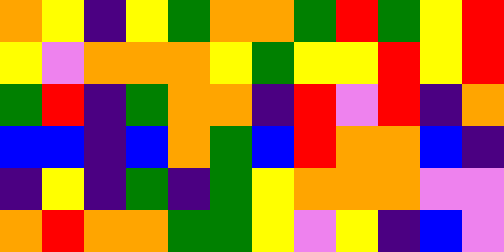[["orange", "yellow", "indigo", "yellow", "green", "orange", "orange", "green", "red", "green", "yellow", "red"], ["yellow", "violet", "orange", "orange", "orange", "yellow", "green", "yellow", "yellow", "red", "yellow", "red"], ["green", "red", "indigo", "green", "orange", "orange", "indigo", "red", "violet", "red", "indigo", "orange"], ["blue", "blue", "indigo", "blue", "orange", "green", "blue", "red", "orange", "orange", "blue", "indigo"], ["indigo", "yellow", "indigo", "green", "indigo", "green", "yellow", "orange", "orange", "orange", "violet", "violet"], ["orange", "red", "orange", "orange", "green", "green", "yellow", "violet", "yellow", "indigo", "blue", "violet"]]